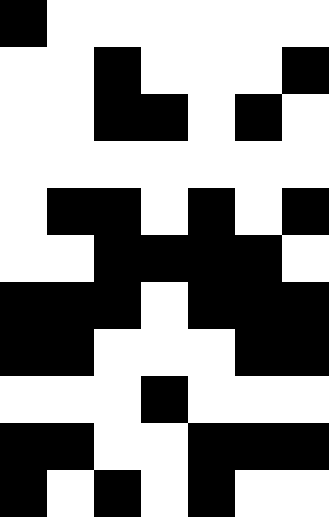[["black", "white", "white", "white", "white", "white", "white"], ["white", "white", "black", "white", "white", "white", "black"], ["white", "white", "black", "black", "white", "black", "white"], ["white", "white", "white", "white", "white", "white", "white"], ["white", "black", "black", "white", "black", "white", "black"], ["white", "white", "black", "black", "black", "black", "white"], ["black", "black", "black", "white", "black", "black", "black"], ["black", "black", "white", "white", "white", "black", "black"], ["white", "white", "white", "black", "white", "white", "white"], ["black", "black", "white", "white", "black", "black", "black"], ["black", "white", "black", "white", "black", "white", "white"]]